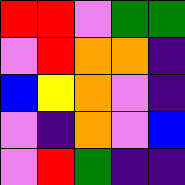[["red", "red", "violet", "green", "green"], ["violet", "red", "orange", "orange", "indigo"], ["blue", "yellow", "orange", "violet", "indigo"], ["violet", "indigo", "orange", "violet", "blue"], ["violet", "red", "green", "indigo", "indigo"]]